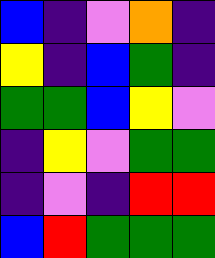[["blue", "indigo", "violet", "orange", "indigo"], ["yellow", "indigo", "blue", "green", "indigo"], ["green", "green", "blue", "yellow", "violet"], ["indigo", "yellow", "violet", "green", "green"], ["indigo", "violet", "indigo", "red", "red"], ["blue", "red", "green", "green", "green"]]